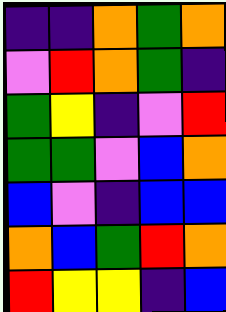[["indigo", "indigo", "orange", "green", "orange"], ["violet", "red", "orange", "green", "indigo"], ["green", "yellow", "indigo", "violet", "red"], ["green", "green", "violet", "blue", "orange"], ["blue", "violet", "indigo", "blue", "blue"], ["orange", "blue", "green", "red", "orange"], ["red", "yellow", "yellow", "indigo", "blue"]]